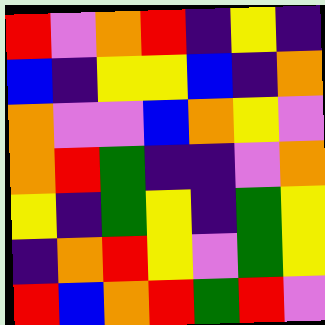[["red", "violet", "orange", "red", "indigo", "yellow", "indigo"], ["blue", "indigo", "yellow", "yellow", "blue", "indigo", "orange"], ["orange", "violet", "violet", "blue", "orange", "yellow", "violet"], ["orange", "red", "green", "indigo", "indigo", "violet", "orange"], ["yellow", "indigo", "green", "yellow", "indigo", "green", "yellow"], ["indigo", "orange", "red", "yellow", "violet", "green", "yellow"], ["red", "blue", "orange", "red", "green", "red", "violet"]]